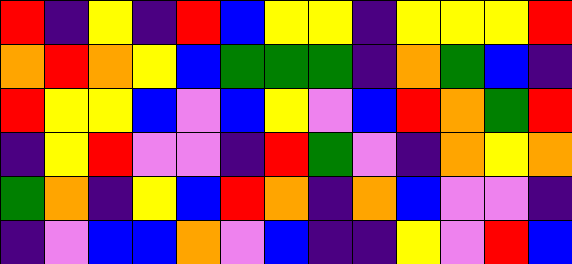[["red", "indigo", "yellow", "indigo", "red", "blue", "yellow", "yellow", "indigo", "yellow", "yellow", "yellow", "red"], ["orange", "red", "orange", "yellow", "blue", "green", "green", "green", "indigo", "orange", "green", "blue", "indigo"], ["red", "yellow", "yellow", "blue", "violet", "blue", "yellow", "violet", "blue", "red", "orange", "green", "red"], ["indigo", "yellow", "red", "violet", "violet", "indigo", "red", "green", "violet", "indigo", "orange", "yellow", "orange"], ["green", "orange", "indigo", "yellow", "blue", "red", "orange", "indigo", "orange", "blue", "violet", "violet", "indigo"], ["indigo", "violet", "blue", "blue", "orange", "violet", "blue", "indigo", "indigo", "yellow", "violet", "red", "blue"]]